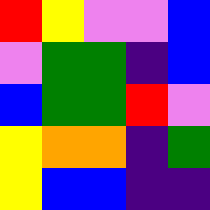[["red", "yellow", "violet", "violet", "blue"], ["violet", "green", "green", "indigo", "blue"], ["blue", "green", "green", "red", "violet"], ["yellow", "orange", "orange", "indigo", "green"], ["yellow", "blue", "blue", "indigo", "indigo"]]